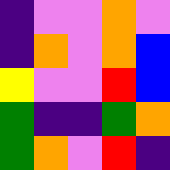[["indigo", "violet", "violet", "orange", "violet"], ["indigo", "orange", "violet", "orange", "blue"], ["yellow", "violet", "violet", "red", "blue"], ["green", "indigo", "indigo", "green", "orange"], ["green", "orange", "violet", "red", "indigo"]]